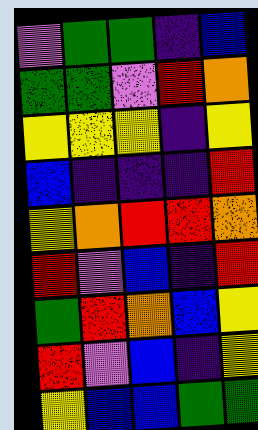[["violet", "green", "green", "indigo", "blue"], ["green", "green", "violet", "red", "orange"], ["yellow", "yellow", "yellow", "indigo", "yellow"], ["blue", "indigo", "indigo", "indigo", "red"], ["yellow", "orange", "red", "red", "orange"], ["red", "violet", "blue", "indigo", "red"], ["green", "red", "orange", "blue", "yellow"], ["red", "violet", "blue", "indigo", "yellow"], ["yellow", "blue", "blue", "green", "green"]]